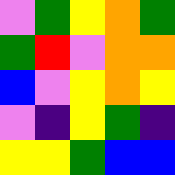[["violet", "green", "yellow", "orange", "green"], ["green", "red", "violet", "orange", "orange"], ["blue", "violet", "yellow", "orange", "yellow"], ["violet", "indigo", "yellow", "green", "indigo"], ["yellow", "yellow", "green", "blue", "blue"]]